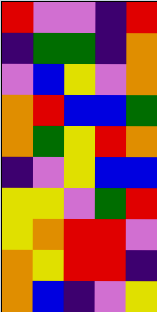[["red", "violet", "violet", "indigo", "red"], ["indigo", "green", "green", "indigo", "orange"], ["violet", "blue", "yellow", "violet", "orange"], ["orange", "red", "blue", "blue", "green"], ["orange", "green", "yellow", "red", "orange"], ["indigo", "violet", "yellow", "blue", "blue"], ["yellow", "yellow", "violet", "green", "red"], ["yellow", "orange", "red", "red", "violet"], ["orange", "yellow", "red", "red", "indigo"], ["orange", "blue", "indigo", "violet", "yellow"]]